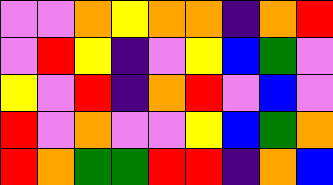[["violet", "violet", "orange", "yellow", "orange", "orange", "indigo", "orange", "red"], ["violet", "red", "yellow", "indigo", "violet", "yellow", "blue", "green", "violet"], ["yellow", "violet", "red", "indigo", "orange", "red", "violet", "blue", "violet"], ["red", "violet", "orange", "violet", "violet", "yellow", "blue", "green", "orange"], ["red", "orange", "green", "green", "red", "red", "indigo", "orange", "blue"]]